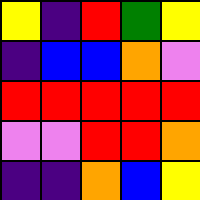[["yellow", "indigo", "red", "green", "yellow"], ["indigo", "blue", "blue", "orange", "violet"], ["red", "red", "red", "red", "red"], ["violet", "violet", "red", "red", "orange"], ["indigo", "indigo", "orange", "blue", "yellow"]]